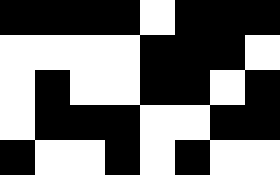[["black", "black", "black", "black", "white", "black", "black", "black"], ["white", "white", "white", "white", "black", "black", "black", "white"], ["white", "black", "white", "white", "black", "black", "white", "black"], ["white", "black", "black", "black", "white", "white", "black", "black"], ["black", "white", "white", "black", "white", "black", "white", "white"]]